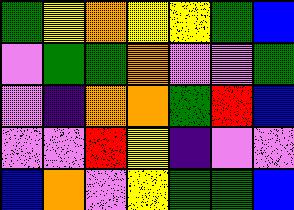[["green", "yellow", "orange", "yellow", "yellow", "green", "blue"], ["violet", "green", "green", "orange", "violet", "violet", "green"], ["violet", "indigo", "orange", "orange", "green", "red", "blue"], ["violet", "violet", "red", "yellow", "indigo", "violet", "violet"], ["blue", "orange", "violet", "yellow", "green", "green", "blue"]]